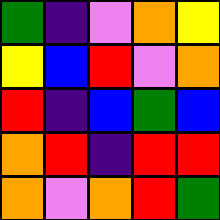[["green", "indigo", "violet", "orange", "yellow"], ["yellow", "blue", "red", "violet", "orange"], ["red", "indigo", "blue", "green", "blue"], ["orange", "red", "indigo", "red", "red"], ["orange", "violet", "orange", "red", "green"]]